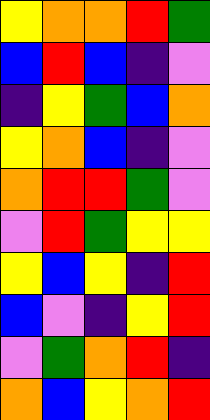[["yellow", "orange", "orange", "red", "green"], ["blue", "red", "blue", "indigo", "violet"], ["indigo", "yellow", "green", "blue", "orange"], ["yellow", "orange", "blue", "indigo", "violet"], ["orange", "red", "red", "green", "violet"], ["violet", "red", "green", "yellow", "yellow"], ["yellow", "blue", "yellow", "indigo", "red"], ["blue", "violet", "indigo", "yellow", "red"], ["violet", "green", "orange", "red", "indigo"], ["orange", "blue", "yellow", "orange", "red"]]